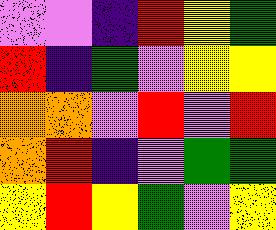[["violet", "violet", "indigo", "red", "yellow", "green"], ["red", "indigo", "green", "violet", "yellow", "yellow"], ["orange", "orange", "violet", "red", "violet", "red"], ["orange", "red", "indigo", "violet", "green", "green"], ["yellow", "red", "yellow", "green", "violet", "yellow"]]